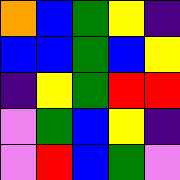[["orange", "blue", "green", "yellow", "indigo"], ["blue", "blue", "green", "blue", "yellow"], ["indigo", "yellow", "green", "red", "red"], ["violet", "green", "blue", "yellow", "indigo"], ["violet", "red", "blue", "green", "violet"]]